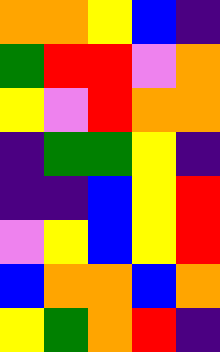[["orange", "orange", "yellow", "blue", "indigo"], ["green", "red", "red", "violet", "orange"], ["yellow", "violet", "red", "orange", "orange"], ["indigo", "green", "green", "yellow", "indigo"], ["indigo", "indigo", "blue", "yellow", "red"], ["violet", "yellow", "blue", "yellow", "red"], ["blue", "orange", "orange", "blue", "orange"], ["yellow", "green", "orange", "red", "indigo"]]